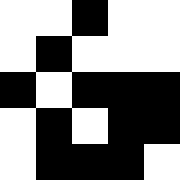[["white", "white", "black", "white", "white"], ["white", "black", "white", "white", "white"], ["black", "white", "black", "black", "black"], ["white", "black", "white", "black", "black"], ["white", "black", "black", "black", "white"]]